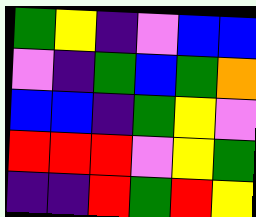[["green", "yellow", "indigo", "violet", "blue", "blue"], ["violet", "indigo", "green", "blue", "green", "orange"], ["blue", "blue", "indigo", "green", "yellow", "violet"], ["red", "red", "red", "violet", "yellow", "green"], ["indigo", "indigo", "red", "green", "red", "yellow"]]